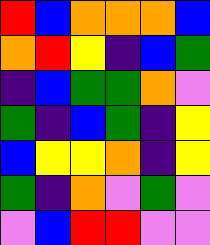[["red", "blue", "orange", "orange", "orange", "blue"], ["orange", "red", "yellow", "indigo", "blue", "green"], ["indigo", "blue", "green", "green", "orange", "violet"], ["green", "indigo", "blue", "green", "indigo", "yellow"], ["blue", "yellow", "yellow", "orange", "indigo", "yellow"], ["green", "indigo", "orange", "violet", "green", "violet"], ["violet", "blue", "red", "red", "violet", "violet"]]